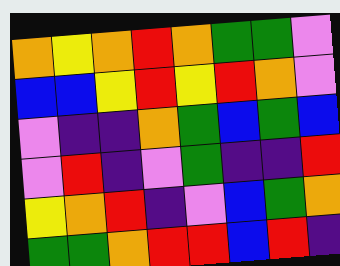[["orange", "yellow", "orange", "red", "orange", "green", "green", "violet"], ["blue", "blue", "yellow", "red", "yellow", "red", "orange", "violet"], ["violet", "indigo", "indigo", "orange", "green", "blue", "green", "blue"], ["violet", "red", "indigo", "violet", "green", "indigo", "indigo", "red"], ["yellow", "orange", "red", "indigo", "violet", "blue", "green", "orange"], ["green", "green", "orange", "red", "red", "blue", "red", "indigo"]]